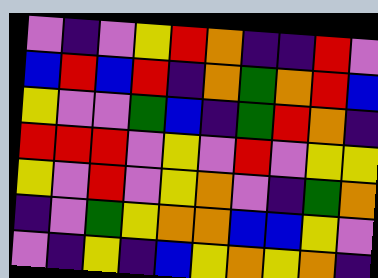[["violet", "indigo", "violet", "yellow", "red", "orange", "indigo", "indigo", "red", "violet"], ["blue", "red", "blue", "red", "indigo", "orange", "green", "orange", "red", "blue"], ["yellow", "violet", "violet", "green", "blue", "indigo", "green", "red", "orange", "indigo"], ["red", "red", "red", "violet", "yellow", "violet", "red", "violet", "yellow", "yellow"], ["yellow", "violet", "red", "violet", "yellow", "orange", "violet", "indigo", "green", "orange"], ["indigo", "violet", "green", "yellow", "orange", "orange", "blue", "blue", "yellow", "violet"], ["violet", "indigo", "yellow", "indigo", "blue", "yellow", "orange", "yellow", "orange", "indigo"]]